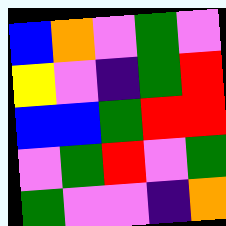[["blue", "orange", "violet", "green", "violet"], ["yellow", "violet", "indigo", "green", "red"], ["blue", "blue", "green", "red", "red"], ["violet", "green", "red", "violet", "green"], ["green", "violet", "violet", "indigo", "orange"]]